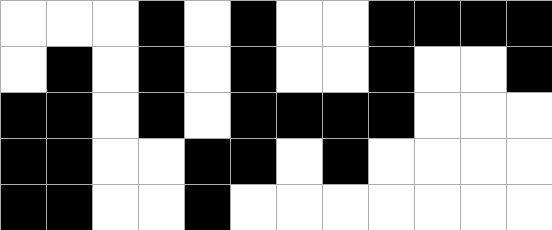[["white", "white", "white", "black", "white", "black", "white", "white", "black", "black", "black", "black"], ["white", "black", "white", "black", "white", "black", "white", "white", "black", "white", "white", "black"], ["black", "black", "white", "black", "white", "black", "black", "black", "black", "white", "white", "white"], ["black", "black", "white", "white", "black", "black", "white", "black", "white", "white", "white", "white"], ["black", "black", "white", "white", "black", "white", "white", "white", "white", "white", "white", "white"]]